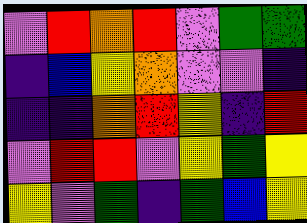[["violet", "red", "orange", "red", "violet", "green", "green"], ["indigo", "blue", "yellow", "orange", "violet", "violet", "indigo"], ["indigo", "indigo", "orange", "red", "yellow", "indigo", "red"], ["violet", "red", "red", "violet", "yellow", "green", "yellow"], ["yellow", "violet", "green", "indigo", "green", "blue", "yellow"]]